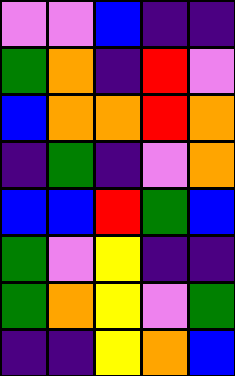[["violet", "violet", "blue", "indigo", "indigo"], ["green", "orange", "indigo", "red", "violet"], ["blue", "orange", "orange", "red", "orange"], ["indigo", "green", "indigo", "violet", "orange"], ["blue", "blue", "red", "green", "blue"], ["green", "violet", "yellow", "indigo", "indigo"], ["green", "orange", "yellow", "violet", "green"], ["indigo", "indigo", "yellow", "orange", "blue"]]